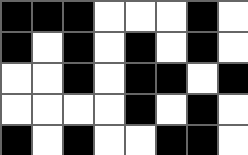[["black", "black", "black", "white", "white", "white", "black", "white"], ["black", "white", "black", "white", "black", "white", "black", "white"], ["white", "white", "black", "white", "black", "black", "white", "black"], ["white", "white", "white", "white", "black", "white", "black", "white"], ["black", "white", "black", "white", "white", "black", "black", "white"]]